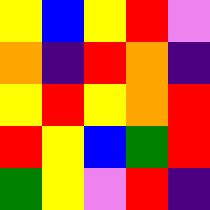[["yellow", "blue", "yellow", "red", "violet"], ["orange", "indigo", "red", "orange", "indigo"], ["yellow", "red", "yellow", "orange", "red"], ["red", "yellow", "blue", "green", "red"], ["green", "yellow", "violet", "red", "indigo"]]